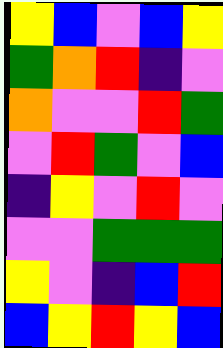[["yellow", "blue", "violet", "blue", "yellow"], ["green", "orange", "red", "indigo", "violet"], ["orange", "violet", "violet", "red", "green"], ["violet", "red", "green", "violet", "blue"], ["indigo", "yellow", "violet", "red", "violet"], ["violet", "violet", "green", "green", "green"], ["yellow", "violet", "indigo", "blue", "red"], ["blue", "yellow", "red", "yellow", "blue"]]